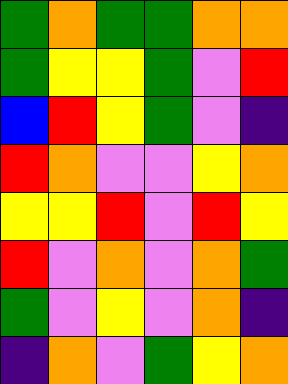[["green", "orange", "green", "green", "orange", "orange"], ["green", "yellow", "yellow", "green", "violet", "red"], ["blue", "red", "yellow", "green", "violet", "indigo"], ["red", "orange", "violet", "violet", "yellow", "orange"], ["yellow", "yellow", "red", "violet", "red", "yellow"], ["red", "violet", "orange", "violet", "orange", "green"], ["green", "violet", "yellow", "violet", "orange", "indigo"], ["indigo", "orange", "violet", "green", "yellow", "orange"]]